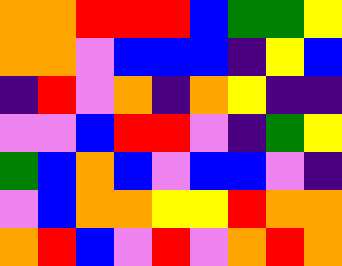[["orange", "orange", "red", "red", "red", "blue", "green", "green", "yellow"], ["orange", "orange", "violet", "blue", "blue", "blue", "indigo", "yellow", "blue"], ["indigo", "red", "violet", "orange", "indigo", "orange", "yellow", "indigo", "indigo"], ["violet", "violet", "blue", "red", "red", "violet", "indigo", "green", "yellow"], ["green", "blue", "orange", "blue", "violet", "blue", "blue", "violet", "indigo"], ["violet", "blue", "orange", "orange", "yellow", "yellow", "red", "orange", "orange"], ["orange", "red", "blue", "violet", "red", "violet", "orange", "red", "orange"]]